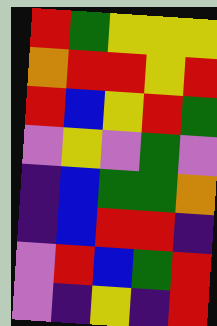[["red", "green", "yellow", "yellow", "yellow"], ["orange", "red", "red", "yellow", "red"], ["red", "blue", "yellow", "red", "green"], ["violet", "yellow", "violet", "green", "violet"], ["indigo", "blue", "green", "green", "orange"], ["indigo", "blue", "red", "red", "indigo"], ["violet", "red", "blue", "green", "red"], ["violet", "indigo", "yellow", "indigo", "red"]]